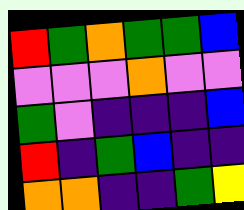[["red", "green", "orange", "green", "green", "blue"], ["violet", "violet", "violet", "orange", "violet", "violet"], ["green", "violet", "indigo", "indigo", "indigo", "blue"], ["red", "indigo", "green", "blue", "indigo", "indigo"], ["orange", "orange", "indigo", "indigo", "green", "yellow"]]